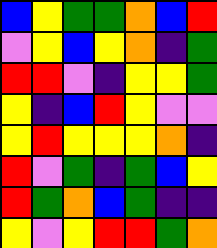[["blue", "yellow", "green", "green", "orange", "blue", "red"], ["violet", "yellow", "blue", "yellow", "orange", "indigo", "green"], ["red", "red", "violet", "indigo", "yellow", "yellow", "green"], ["yellow", "indigo", "blue", "red", "yellow", "violet", "violet"], ["yellow", "red", "yellow", "yellow", "yellow", "orange", "indigo"], ["red", "violet", "green", "indigo", "green", "blue", "yellow"], ["red", "green", "orange", "blue", "green", "indigo", "indigo"], ["yellow", "violet", "yellow", "red", "red", "green", "orange"]]